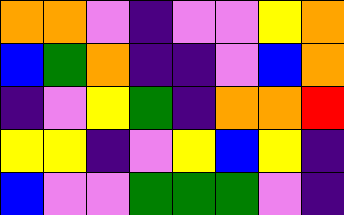[["orange", "orange", "violet", "indigo", "violet", "violet", "yellow", "orange"], ["blue", "green", "orange", "indigo", "indigo", "violet", "blue", "orange"], ["indigo", "violet", "yellow", "green", "indigo", "orange", "orange", "red"], ["yellow", "yellow", "indigo", "violet", "yellow", "blue", "yellow", "indigo"], ["blue", "violet", "violet", "green", "green", "green", "violet", "indigo"]]